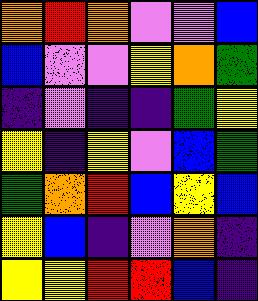[["orange", "red", "orange", "violet", "violet", "blue"], ["blue", "violet", "violet", "yellow", "orange", "green"], ["indigo", "violet", "indigo", "indigo", "green", "yellow"], ["yellow", "indigo", "yellow", "violet", "blue", "green"], ["green", "orange", "red", "blue", "yellow", "blue"], ["yellow", "blue", "indigo", "violet", "orange", "indigo"], ["yellow", "yellow", "red", "red", "blue", "indigo"]]